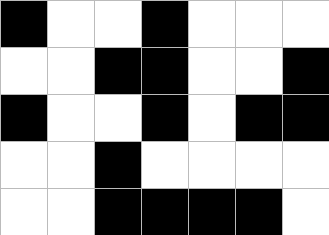[["black", "white", "white", "black", "white", "white", "white"], ["white", "white", "black", "black", "white", "white", "black"], ["black", "white", "white", "black", "white", "black", "black"], ["white", "white", "black", "white", "white", "white", "white"], ["white", "white", "black", "black", "black", "black", "white"]]